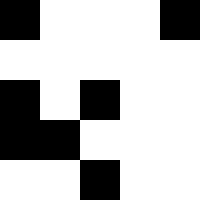[["black", "white", "white", "white", "black"], ["white", "white", "white", "white", "white"], ["black", "white", "black", "white", "white"], ["black", "black", "white", "white", "white"], ["white", "white", "black", "white", "white"]]